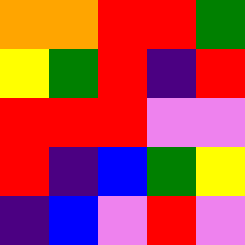[["orange", "orange", "red", "red", "green"], ["yellow", "green", "red", "indigo", "red"], ["red", "red", "red", "violet", "violet"], ["red", "indigo", "blue", "green", "yellow"], ["indigo", "blue", "violet", "red", "violet"]]